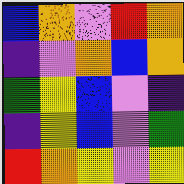[["blue", "orange", "violet", "red", "orange"], ["indigo", "violet", "orange", "blue", "orange"], ["green", "yellow", "blue", "violet", "indigo"], ["indigo", "yellow", "blue", "violet", "green"], ["red", "orange", "yellow", "violet", "yellow"]]